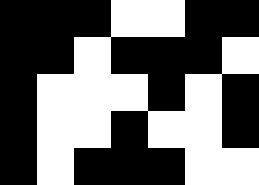[["black", "black", "black", "white", "white", "black", "black"], ["black", "black", "white", "black", "black", "black", "white"], ["black", "white", "white", "white", "black", "white", "black"], ["black", "white", "white", "black", "white", "white", "black"], ["black", "white", "black", "black", "black", "white", "white"]]